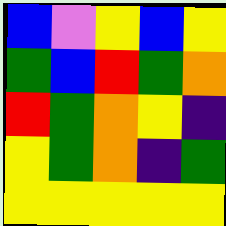[["blue", "violet", "yellow", "blue", "yellow"], ["green", "blue", "red", "green", "orange"], ["red", "green", "orange", "yellow", "indigo"], ["yellow", "green", "orange", "indigo", "green"], ["yellow", "yellow", "yellow", "yellow", "yellow"]]